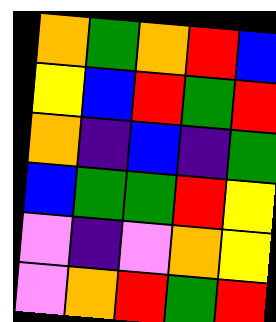[["orange", "green", "orange", "red", "blue"], ["yellow", "blue", "red", "green", "red"], ["orange", "indigo", "blue", "indigo", "green"], ["blue", "green", "green", "red", "yellow"], ["violet", "indigo", "violet", "orange", "yellow"], ["violet", "orange", "red", "green", "red"]]